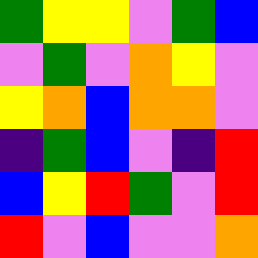[["green", "yellow", "yellow", "violet", "green", "blue"], ["violet", "green", "violet", "orange", "yellow", "violet"], ["yellow", "orange", "blue", "orange", "orange", "violet"], ["indigo", "green", "blue", "violet", "indigo", "red"], ["blue", "yellow", "red", "green", "violet", "red"], ["red", "violet", "blue", "violet", "violet", "orange"]]